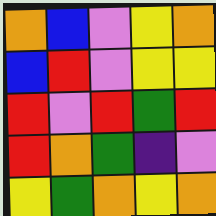[["orange", "blue", "violet", "yellow", "orange"], ["blue", "red", "violet", "yellow", "yellow"], ["red", "violet", "red", "green", "red"], ["red", "orange", "green", "indigo", "violet"], ["yellow", "green", "orange", "yellow", "orange"]]